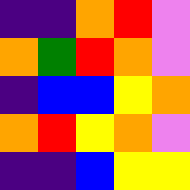[["indigo", "indigo", "orange", "red", "violet"], ["orange", "green", "red", "orange", "violet"], ["indigo", "blue", "blue", "yellow", "orange"], ["orange", "red", "yellow", "orange", "violet"], ["indigo", "indigo", "blue", "yellow", "yellow"]]